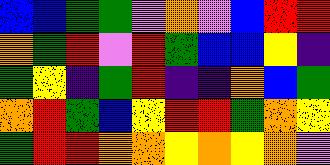[["blue", "blue", "green", "green", "violet", "orange", "violet", "blue", "red", "red"], ["orange", "green", "red", "violet", "red", "green", "blue", "blue", "yellow", "indigo"], ["green", "yellow", "indigo", "green", "red", "indigo", "indigo", "orange", "blue", "green"], ["orange", "red", "green", "blue", "yellow", "red", "red", "green", "orange", "yellow"], ["green", "red", "red", "orange", "orange", "yellow", "orange", "yellow", "orange", "violet"]]